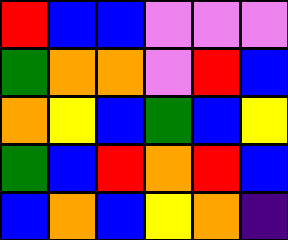[["red", "blue", "blue", "violet", "violet", "violet"], ["green", "orange", "orange", "violet", "red", "blue"], ["orange", "yellow", "blue", "green", "blue", "yellow"], ["green", "blue", "red", "orange", "red", "blue"], ["blue", "orange", "blue", "yellow", "orange", "indigo"]]